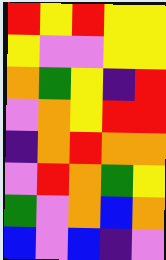[["red", "yellow", "red", "yellow", "yellow"], ["yellow", "violet", "violet", "yellow", "yellow"], ["orange", "green", "yellow", "indigo", "red"], ["violet", "orange", "yellow", "red", "red"], ["indigo", "orange", "red", "orange", "orange"], ["violet", "red", "orange", "green", "yellow"], ["green", "violet", "orange", "blue", "orange"], ["blue", "violet", "blue", "indigo", "violet"]]